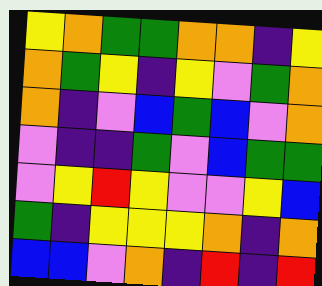[["yellow", "orange", "green", "green", "orange", "orange", "indigo", "yellow"], ["orange", "green", "yellow", "indigo", "yellow", "violet", "green", "orange"], ["orange", "indigo", "violet", "blue", "green", "blue", "violet", "orange"], ["violet", "indigo", "indigo", "green", "violet", "blue", "green", "green"], ["violet", "yellow", "red", "yellow", "violet", "violet", "yellow", "blue"], ["green", "indigo", "yellow", "yellow", "yellow", "orange", "indigo", "orange"], ["blue", "blue", "violet", "orange", "indigo", "red", "indigo", "red"]]